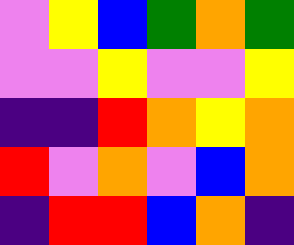[["violet", "yellow", "blue", "green", "orange", "green"], ["violet", "violet", "yellow", "violet", "violet", "yellow"], ["indigo", "indigo", "red", "orange", "yellow", "orange"], ["red", "violet", "orange", "violet", "blue", "orange"], ["indigo", "red", "red", "blue", "orange", "indigo"]]